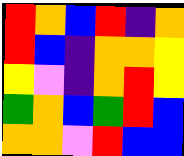[["red", "orange", "blue", "red", "indigo", "orange"], ["red", "blue", "indigo", "orange", "orange", "yellow"], ["yellow", "violet", "indigo", "orange", "red", "yellow"], ["green", "orange", "blue", "green", "red", "blue"], ["orange", "orange", "violet", "red", "blue", "blue"]]